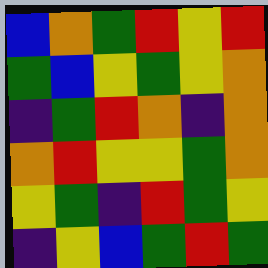[["blue", "orange", "green", "red", "yellow", "red"], ["green", "blue", "yellow", "green", "yellow", "orange"], ["indigo", "green", "red", "orange", "indigo", "orange"], ["orange", "red", "yellow", "yellow", "green", "orange"], ["yellow", "green", "indigo", "red", "green", "yellow"], ["indigo", "yellow", "blue", "green", "red", "green"]]